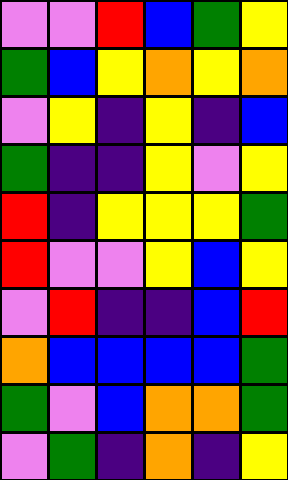[["violet", "violet", "red", "blue", "green", "yellow"], ["green", "blue", "yellow", "orange", "yellow", "orange"], ["violet", "yellow", "indigo", "yellow", "indigo", "blue"], ["green", "indigo", "indigo", "yellow", "violet", "yellow"], ["red", "indigo", "yellow", "yellow", "yellow", "green"], ["red", "violet", "violet", "yellow", "blue", "yellow"], ["violet", "red", "indigo", "indigo", "blue", "red"], ["orange", "blue", "blue", "blue", "blue", "green"], ["green", "violet", "blue", "orange", "orange", "green"], ["violet", "green", "indigo", "orange", "indigo", "yellow"]]